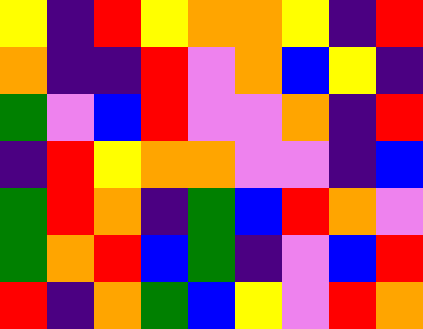[["yellow", "indigo", "red", "yellow", "orange", "orange", "yellow", "indigo", "red"], ["orange", "indigo", "indigo", "red", "violet", "orange", "blue", "yellow", "indigo"], ["green", "violet", "blue", "red", "violet", "violet", "orange", "indigo", "red"], ["indigo", "red", "yellow", "orange", "orange", "violet", "violet", "indigo", "blue"], ["green", "red", "orange", "indigo", "green", "blue", "red", "orange", "violet"], ["green", "orange", "red", "blue", "green", "indigo", "violet", "blue", "red"], ["red", "indigo", "orange", "green", "blue", "yellow", "violet", "red", "orange"]]